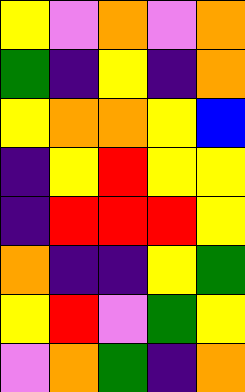[["yellow", "violet", "orange", "violet", "orange"], ["green", "indigo", "yellow", "indigo", "orange"], ["yellow", "orange", "orange", "yellow", "blue"], ["indigo", "yellow", "red", "yellow", "yellow"], ["indigo", "red", "red", "red", "yellow"], ["orange", "indigo", "indigo", "yellow", "green"], ["yellow", "red", "violet", "green", "yellow"], ["violet", "orange", "green", "indigo", "orange"]]